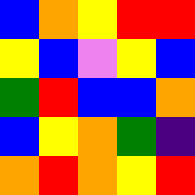[["blue", "orange", "yellow", "red", "red"], ["yellow", "blue", "violet", "yellow", "blue"], ["green", "red", "blue", "blue", "orange"], ["blue", "yellow", "orange", "green", "indigo"], ["orange", "red", "orange", "yellow", "red"]]